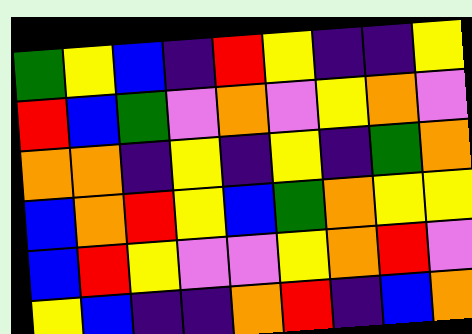[["green", "yellow", "blue", "indigo", "red", "yellow", "indigo", "indigo", "yellow"], ["red", "blue", "green", "violet", "orange", "violet", "yellow", "orange", "violet"], ["orange", "orange", "indigo", "yellow", "indigo", "yellow", "indigo", "green", "orange"], ["blue", "orange", "red", "yellow", "blue", "green", "orange", "yellow", "yellow"], ["blue", "red", "yellow", "violet", "violet", "yellow", "orange", "red", "violet"], ["yellow", "blue", "indigo", "indigo", "orange", "red", "indigo", "blue", "orange"]]